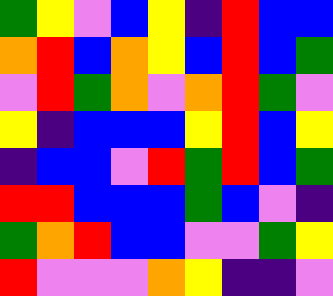[["green", "yellow", "violet", "blue", "yellow", "indigo", "red", "blue", "blue"], ["orange", "red", "blue", "orange", "yellow", "blue", "red", "blue", "green"], ["violet", "red", "green", "orange", "violet", "orange", "red", "green", "violet"], ["yellow", "indigo", "blue", "blue", "blue", "yellow", "red", "blue", "yellow"], ["indigo", "blue", "blue", "violet", "red", "green", "red", "blue", "green"], ["red", "red", "blue", "blue", "blue", "green", "blue", "violet", "indigo"], ["green", "orange", "red", "blue", "blue", "violet", "violet", "green", "yellow"], ["red", "violet", "violet", "violet", "orange", "yellow", "indigo", "indigo", "violet"]]